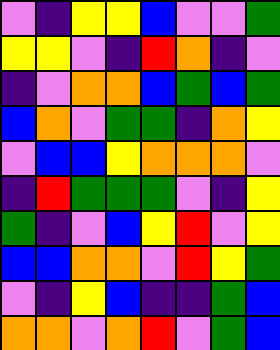[["violet", "indigo", "yellow", "yellow", "blue", "violet", "violet", "green"], ["yellow", "yellow", "violet", "indigo", "red", "orange", "indigo", "violet"], ["indigo", "violet", "orange", "orange", "blue", "green", "blue", "green"], ["blue", "orange", "violet", "green", "green", "indigo", "orange", "yellow"], ["violet", "blue", "blue", "yellow", "orange", "orange", "orange", "violet"], ["indigo", "red", "green", "green", "green", "violet", "indigo", "yellow"], ["green", "indigo", "violet", "blue", "yellow", "red", "violet", "yellow"], ["blue", "blue", "orange", "orange", "violet", "red", "yellow", "green"], ["violet", "indigo", "yellow", "blue", "indigo", "indigo", "green", "blue"], ["orange", "orange", "violet", "orange", "red", "violet", "green", "blue"]]